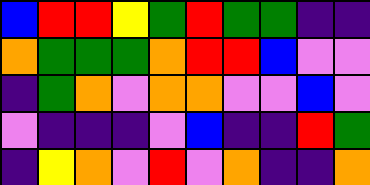[["blue", "red", "red", "yellow", "green", "red", "green", "green", "indigo", "indigo"], ["orange", "green", "green", "green", "orange", "red", "red", "blue", "violet", "violet"], ["indigo", "green", "orange", "violet", "orange", "orange", "violet", "violet", "blue", "violet"], ["violet", "indigo", "indigo", "indigo", "violet", "blue", "indigo", "indigo", "red", "green"], ["indigo", "yellow", "orange", "violet", "red", "violet", "orange", "indigo", "indigo", "orange"]]